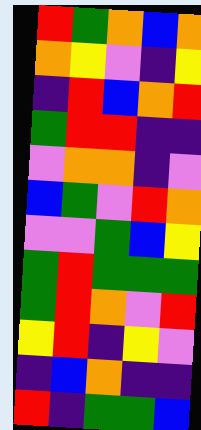[["red", "green", "orange", "blue", "orange"], ["orange", "yellow", "violet", "indigo", "yellow"], ["indigo", "red", "blue", "orange", "red"], ["green", "red", "red", "indigo", "indigo"], ["violet", "orange", "orange", "indigo", "violet"], ["blue", "green", "violet", "red", "orange"], ["violet", "violet", "green", "blue", "yellow"], ["green", "red", "green", "green", "green"], ["green", "red", "orange", "violet", "red"], ["yellow", "red", "indigo", "yellow", "violet"], ["indigo", "blue", "orange", "indigo", "indigo"], ["red", "indigo", "green", "green", "blue"]]